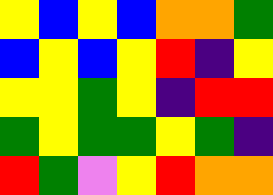[["yellow", "blue", "yellow", "blue", "orange", "orange", "green"], ["blue", "yellow", "blue", "yellow", "red", "indigo", "yellow"], ["yellow", "yellow", "green", "yellow", "indigo", "red", "red"], ["green", "yellow", "green", "green", "yellow", "green", "indigo"], ["red", "green", "violet", "yellow", "red", "orange", "orange"]]